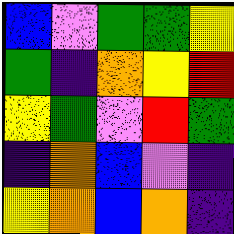[["blue", "violet", "green", "green", "yellow"], ["green", "indigo", "orange", "yellow", "red"], ["yellow", "green", "violet", "red", "green"], ["indigo", "orange", "blue", "violet", "indigo"], ["yellow", "orange", "blue", "orange", "indigo"]]